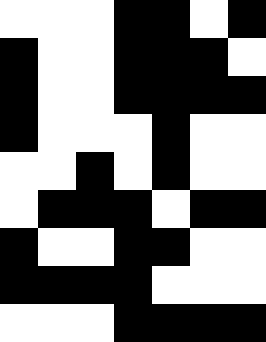[["white", "white", "white", "black", "black", "white", "black"], ["black", "white", "white", "black", "black", "black", "white"], ["black", "white", "white", "black", "black", "black", "black"], ["black", "white", "white", "white", "black", "white", "white"], ["white", "white", "black", "white", "black", "white", "white"], ["white", "black", "black", "black", "white", "black", "black"], ["black", "white", "white", "black", "black", "white", "white"], ["black", "black", "black", "black", "white", "white", "white"], ["white", "white", "white", "black", "black", "black", "black"]]